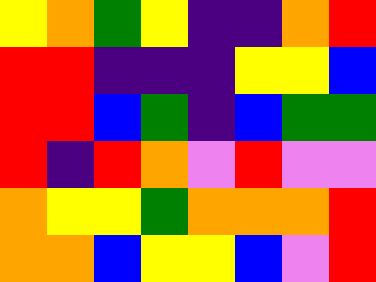[["yellow", "orange", "green", "yellow", "indigo", "indigo", "orange", "red"], ["red", "red", "indigo", "indigo", "indigo", "yellow", "yellow", "blue"], ["red", "red", "blue", "green", "indigo", "blue", "green", "green"], ["red", "indigo", "red", "orange", "violet", "red", "violet", "violet"], ["orange", "yellow", "yellow", "green", "orange", "orange", "orange", "red"], ["orange", "orange", "blue", "yellow", "yellow", "blue", "violet", "red"]]